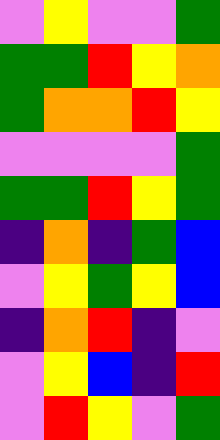[["violet", "yellow", "violet", "violet", "green"], ["green", "green", "red", "yellow", "orange"], ["green", "orange", "orange", "red", "yellow"], ["violet", "violet", "violet", "violet", "green"], ["green", "green", "red", "yellow", "green"], ["indigo", "orange", "indigo", "green", "blue"], ["violet", "yellow", "green", "yellow", "blue"], ["indigo", "orange", "red", "indigo", "violet"], ["violet", "yellow", "blue", "indigo", "red"], ["violet", "red", "yellow", "violet", "green"]]